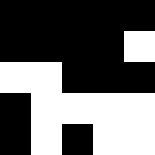[["black", "black", "black", "black", "black"], ["black", "black", "black", "black", "white"], ["white", "white", "black", "black", "black"], ["black", "white", "white", "white", "white"], ["black", "white", "black", "white", "white"]]